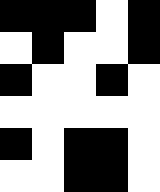[["black", "black", "black", "white", "black"], ["white", "black", "white", "white", "black"], ["black", "white", "white", "black", "white"], ["white", "white", "white", "white", "white"], ["black", "white", "black", "black", "white"], ["white", "white", "black", "black", "white"]]